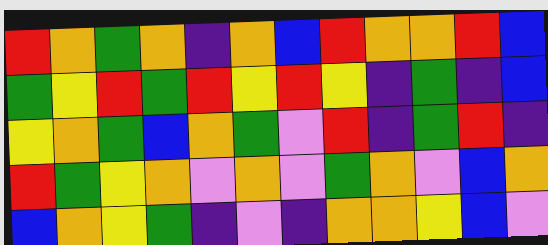[["red", "orange", "green", "orange", "indigo", "orange", "blue", "red", "orange", "orange", "red", "blue"], ["green", "yellow", "red", "green", "red", "yellow", "red", "yellow", "indigo", "green", "indigo", "blue"], ["yellow", "orange", "green", "blue", "orange", "green", "violet", "red", "indigo", "green", "red", "indigo"], ["red", "green", "yellow", "orange", "violet", "orange", "violet", "green", "orange", "violet", "blue", "orange"], ["blue", "orange", "yellow", "green", "indigo", "violet", "indigo", "orange", "orange", "yellow", "blue", "violet"]]